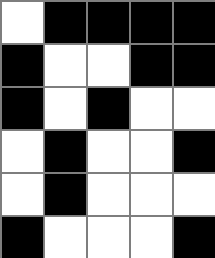[["white", "black", "black", "black", "black"], ["black", "white", "white", "black", "black"], ["black", "white", "black", "white", "white"], ["white", "black", "white", "white", "black"], ["white", "black", "white", "white", "white"], ["black", "white", "white", "white", "black"]]